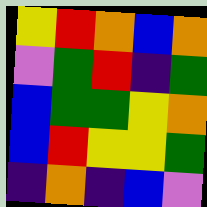[["yellow", "red", "orange", "blue", "orange"], ["violet", "green", "red", "indigo", "green"], ["blue", "green", "green", "yellow", "orange"], ["blue", "red", "yellow", "yellow", "green"], ["indigo", "orange", "indigo", "blue", "violet"]]